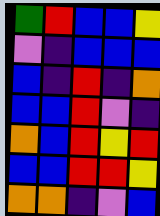[["green", "red", "blue", "blue", "yellow"], ["violet", "indigo", "blue", "blue", "blue"], ["blue", "indigo", "red", "indigo", "orange"], ["blue", "blue", "red", "violet", "indigo"], ["orange", "blue", "red", "yellow", "red"], ["blue", "blue", "red", "red", "yellow"], ["orange", "orange", "indigo", "violet", "blue"]]